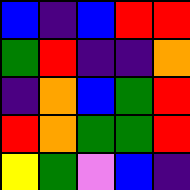[["blue", "indigo", "blue", "red", "red"], ["green", "red", "indigo", "indigo", "orange"], ["indigo", "orange", "blue", "green", "red"], ["red", "orange", "green", "green", "red"], ["yellow", "green", "violet", "blue", "indigo"]]